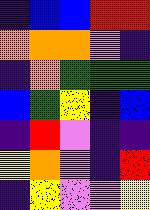[["indigo", "blue", "blue", "red", "red"], ["orange", "orange", "orange", "violet", "indigo"], ["indigo", "orange", "green", "green", "green"], ["blue", "green", "yellow", "indigo", "blue"], ["indigo", "red", "violet", "indigo", "indigo"], ["yellow", "orange", "violet", "indigo", "red"], ["indigo", "yellow", "violet", "violet", "yellow"]]